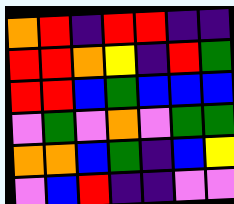[["orange", "red", "indigo", "red", "red", "indigo", "indigo"], ["red", "red", "orange", "yellow", "indigo", "red", "green"], ["red", "red", "blue", "green", "blue", "blue", "blue"], ["violet", "green", "violet", "orange", "violet", "green", "green"], ["orange", "orange", "blue", "green", "indigo", "blue", "yellow"], ["violet", "blue", "red", "indigo", "indigo", "violet", "violet"]]